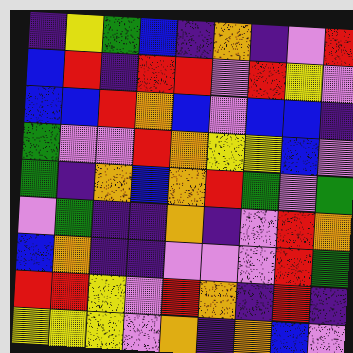[["indigo", "yellow", "green", "blue", "indigo", "orange", "indigo", "violet", "red"], ["blue", "red", "indigo", "red", "red", "violet", "red", "yellow", "violet"], ["blue", "blue", "red", "orange", "blue", "violet", "blue", "blue", "indigo"], ["green", "violet", "violet", "red", "orange", "yellow", "yellow", "blue", "violet"], ["green", "indigo", "orange", "blue", "orange", "red", "green", "violet", "green"], ["violet", "green", "indigo", "indigo", "orange", "indigo", "violet", "red", "orange"], ["blue", "orange", "indigo", "indigo", "violet", "violet", "violet", "red", "green"], ["red", "red", "yellow", "violet", "red", "orange", "indigo", "red", "indigo"], ["yellow", "yellow", "yellow", "violet", "orange", "indigo", "orange", "blue", "violet"]]